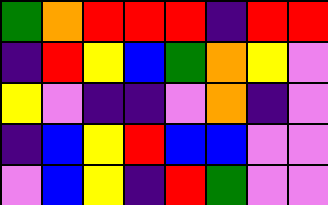[["green", "orange", "red", "red", "red", "indigo", "red", "red"], ["indigo", "red", "yellow", "blue", "green", "orange", "yellow", "violet"], ["yellow", "violet", "indigo", "indigo", "violet", "orange", "indigo", "violet"], ["indigo", "blue", "yellow", "red", "blue", "blue", "violet", "violet"], ["violet", "blue", "yellow", "indigo", "red", "green", "violet", "violet"]]